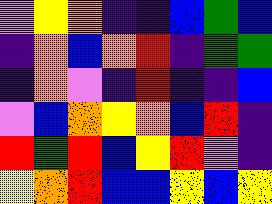[["violet", "yellow", "orange", "indigo", "indigo", "blue", "green", "blue"], ["indigo", "orange", "blue", "orange", "red", "indigo", "green", "green"], ["indigo", "orange", "violet", "indigo", "red", "indigo", "indigo", "blue"], ["violet", "blue", "orange", "yellow", "orange", "blue", "red", "indigo"], ["red", "green", "red", "blue", "yellow", "red", "violet", "indigo"], ["yellow", "orange", "red", "blue", "blue", "yellow", "blue", "yellow"]]